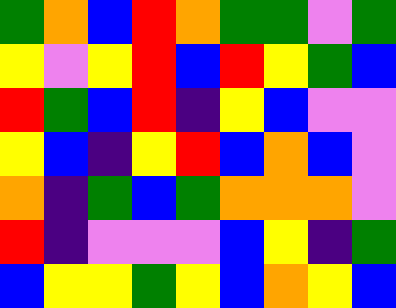[["green", "orange", "blue", "red", "orange", "green", "green", "violet", "green"], ["yellow", "violet", "yellow", "red", "blue", "red", "yellow", "green", "blue"], ["red", "green", "blue", "red", "indigo", "yellow", "blue", "violet", "violet"], ["yellow", "blue", "indigo", "yellow", "red", "blue", "orange", "blue", "violet"], ["orange", "indigo", "green", "blue", "green", "orange", "orange", "orange", "violet"], ["red", "indigo", "violet", "violet", "violet", "blue", "yellow", "indigo", "green"], ["blue", "yellow", "yellow", "green", "yellow", "blue", "orange", "yellow", "blue"]]